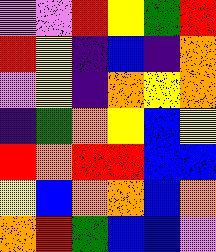[["violet", "violet", "red", "yellow", "green", "red"], ["red", "yellow", "indigo", "blue", "indigo", "orange"], ["violet", "yellow", "indigo", "orange", "yellow", "orange"], ["indigo", "green", "orange", "yellow", "blue", "yellow"], ["red", "orange", "red", "red", "blue", "blue"], ["yellow", "blue", "orange", "orange", "blue", "orange"], ["orange", "red", "green", "blue", "blue", "violet"]]